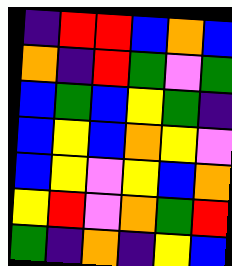[["indigo", "red", "red", "blue", "orange", "blue"], ["orange", "indigo", "red", "green", "violet", "green"], ["blue", "green", "blue", "yellow", "green", "indigo"], ["blue", "yellow", "blue", "orange", "yellow", "violet"], ["blue", "yellow", "violet", "yellow", "blue", "orange"], ["yellow", "red", "violet", "orange", "green", "red"], ["green", "indigo", "orange", "indigo", "yellow", "blue"]]